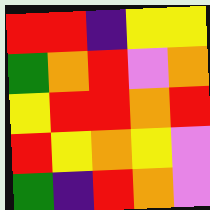[["red", "red", "indigo", "yellow", "yellow"], ["green", "orange", "red", "violet", "orange"], ["yellow", "red", "red", "orange", "red"], ["red", "yellow", "orange", "yellow", "violet"], ["green", "indigo", "red", "orange", "violet"]]